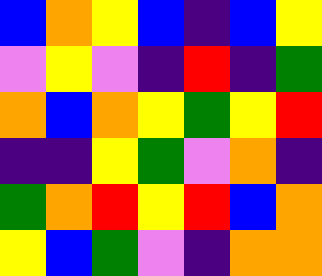[["blue", "orange", "yellow", "blue", "indigo", "blue", "yellow"], ["violet", "yellow", "violet", "indigo", "red", "indigo", "green"], ["orange", "blue", "orange", "yellow", "green", "yellow", "red"], ["indigo", "indigo", "yellow", "green", "violet", "orange", "indigo"], ["green", "orange", "red", "yellow", "red", "blue", "orange"], ["yellow", "blue", "green", "violet", "indigo", "orange", "orange"]]